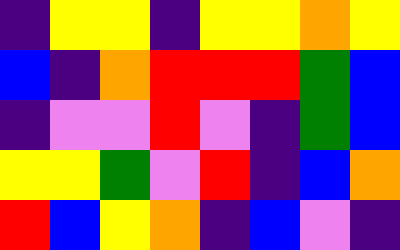[["indigo", "yellow", "yellow", "indigo", "yellow", "yellow", "orange", "yellow"], ["blue", "indigo", "orange", "red", "red", "red", "green", "blue"], ["indigo", "violet", "violet", "red", "violet", "indigo", "green", "blue"], ["yellow", "yellow", "green", "violet", "red", "indigo", "blue", "orange"], ["red", "blue", "yellow", "orange", "indigo", "blue", "violet", "indigo"]]